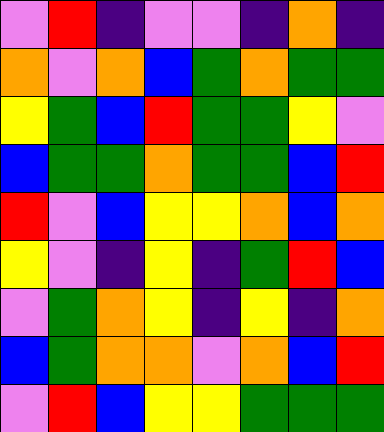[["violet", "red", "indigo", "violet", "violet", "indigo", "orange", "indigo"], ["orange", "violet", "orange", "blue", "green", "orange", "green", "green"], ["yellow", "green", "blue", "red", "green", "green", "yellow", "violet"], ["blue", "green", "green", "orange", "green", "green", "blue", "red"], ["red", "violet", "blue", "yellow", "yellow", "orange", "blue", "orange"], ["yellow", "violet", "indigo", "yellow", "indigo", "green", "red", "blue"], ["violet", "green", "orange", "yellow", "indigo", "yellow", "indigo", "orange"], ["blue", "green", "orange", "orange", "violet", "orange", "blue", "red"], ["violet", "red", "blue", "yellow", "yellow", "green", "green", "green"]]